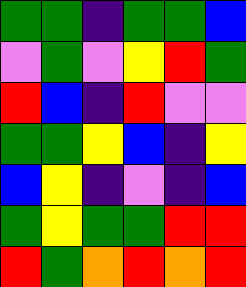[["green", "green", "indigo", "green", "green", "blue"], ["violet", "green", "violet", "yellow", "red", "green"], ["red", "blue", "indigo", "red", "violet", "violet"], ["green", "green", "yellow", "blue", "indigo", "yellow"], ["blue", "yellow", "indigo", "violet", "indigo", "blue"], ["green", "yellow", "green", "green", "red", "red"], ["red", "green", "orange", "red", "orange", "red"]]